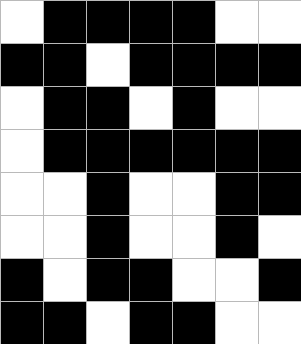[["white", "black", "black", "black", "black", "white", "white"], ["black", "black", "white", "black", "black", "black", "black"], ["white", "black", "black", "white", "black", "white", "white"], ["white", "black", "black", "black", "black", "black", "black"], ["white", "white", "black", "white", "white", "black", "black"], ["white", "white", "black", "white", "white", "black", "white"], ["black", "white", "black", "black", "white", "white", "black"], ["black", "black", "white", "black", "black", "white", "white"]]